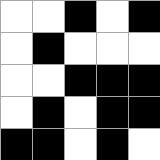[["white", "white", "black", "white", "black"], ["white", "black", "white", "white", "white"], ["white", "white", "black", "black", "black"], ["white", "black", "white", "black", "black"], ["black", "black", "white", "black", "white"]]